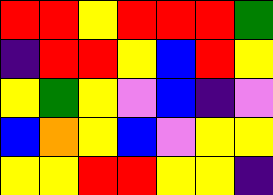[["red", "red", "yellow", "red", "red", "red", "green"], ["indigo", "red", "red", "yellow", "blue", "red", "yellow"], ["yellow", "green", "yellow", "violet", "blue", "indigo", "violet"], ["blue", "orange", "yellow", "blue", "violet", "yellow", "yellow"], ["yellow", "yellow", "red", "red", "yellow", "yellow", "indigo"]]